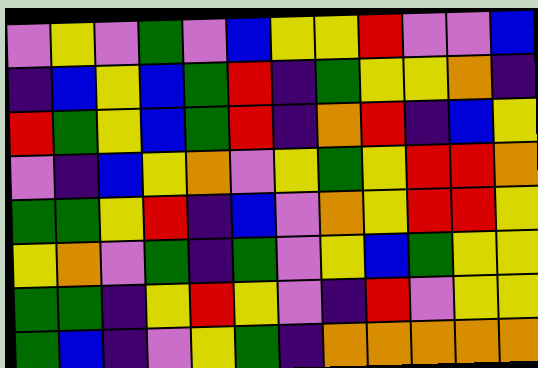[["violet", "yellow", "violet", "green", "violet", "blue", "yellow", "yellow", "red", "violet", "violet", "blue"], ["indigo", "blue", "yellow", "blue", "green", "red", "indigo", "green", "yellow", "yellow", "orange", "indigo"], ["red", "green", "yellow", "blue", "green", "red", "indigo", "orange", "red", "indigo", "blue", "yellow"], ["violet", "indigo", "blue", "yellow", "orange", "violet", "yellow", "green", "yellow", "red", "red", "orange"], ["green", "green", "yellow", "red", "indigo", "blue", "violet", "orange", "yellow", "red", "red", "yellow"], ["yellow", "orange", "violet", "green", "indigo", "green", "violet", "yellow", "blue", "green", "yellow", "yellow"], ["green", "green", "indigo", "yellow", "red", "yellow", "violet", "indigo", "red", "violet", "yellow", "yellow"], ["green", "blue", "indigo", "violet", "yellow", "green", "indigo", "orange", "orange", "orange", "orange", "orange"]]